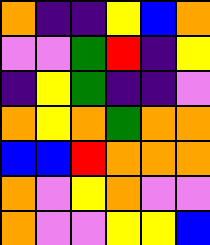[["orange", "indigo", "indigo", "yellow", "blue", "orange"], ["violet", "violet", "green", "red", "indigo", "yellow"], ["indigo", "yellow", "green", "indigo", "indigo", "violet"], ["orange", "yellow", "orange", "green", "orange", "orange"], ["blue", "blue", "red", "orange", "orange", "orange"], ["orange", "violet", "yellow", "orange", "violet", "violet"], ["orange", "violet", "violet", "yellow", "yellow", "blue"]]